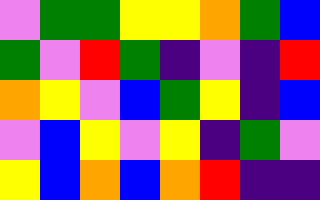[["violet", "green", "green", "yellow", "yellow", "orange", "green", "blue"], ["green", "violet", "red", "green", "indigo", "violet", "indigo", "red"], ["orange", "yellow", "violet", "blue", "green", "yellow", "indigo", "blue"], ["violet", "blue", "yellow", "violet", "yellow", "indigo", "green", "violet"], ["yellow", "blue", "orange", "blue", "orange", "red", "indigo", "indigo"]]